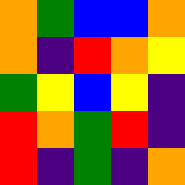[["orange", "green", "blue", "blue", "orange"], ["orange", "indigo", "red", "orange", "yellow"], ["green", "yellow", "blue", "yellow", "indigo"], ["red", "orange", "green", "red", "indigo"], ["red", "indigo", "green", "indigo", "orange"]]